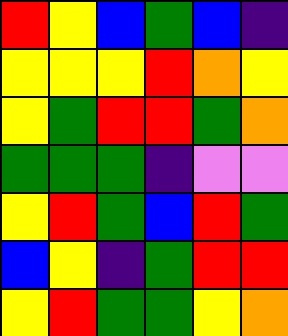[["red", "yellow", "blue", "green", "blue", "indigo"], ["yellow", "yellow", "yellow", "red", "orange", "yellow"], ["yellow", "green", "red", "red", "green", "orange"], ["green", "green", "green", "indigo", "violet", "violet"], ["yellow", "red", "green", "blue", "red", "green"], ["blue", "yellow", "indigo", "green", "red", "red"], ["yellow", "red", "green", "green", "yellow", "orange"]]